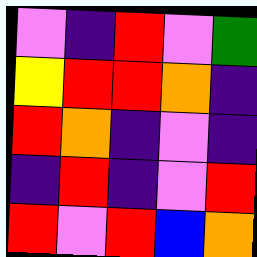[["violet", "indigo", "red", "violet", "green"], ["yellow", "red", "red", "orange", "indigo"], ["red", "orange", "indigo", "violet", "indigo"], ["indigo", "red", "indigo", "violet", "red"], ["red", "violet", "red", "blue", "orange"]]